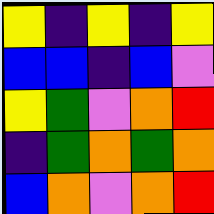[["yellow", "indigo", "yellow", "indigo", "yellow"], ["blue", "blue", "indigo", "blue", "violet"], ["yellow", "green", "violet", "orange", "red"], ["indigo", "green", "orange", "green", "orange"], ["blue", "orange", "violet", "orange", "red"]]